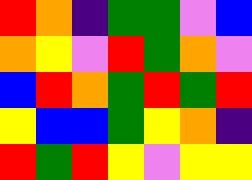[["red", "orange", "indigo", "green", "green", "violet", "blue"], ["orange", "yellow", "violet", "red", "green", "orange", "violet"], ["blue", "red", "orange", "green", "red", "green", "red"], ["yellow", "blue", "blue", "green", "yellow", "orange", "indigo"], ["red", "green", "red", "yellow", "violet", "yellow", "yellow"]]